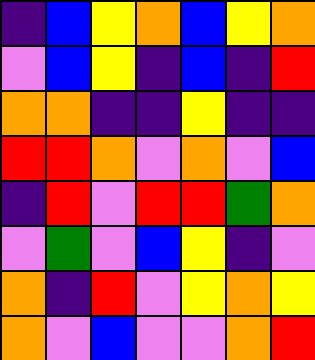[["indigo", "blue", "yellow", "orange", "blue", "yellow", "orange"], ["violet", "blue", "yellow", "indigo", "blue", "indigo", "red"], ["orange", "orange", "indigo", "indigo", "yellow", "indigo", "indigo"], ["red", "red", "orange", "violet", "orange", "violet", "blue"], ["indigo", "red", "violet", "red", "red", "green", "orange"], ["violet", "green", "violet", "blue", "yellow", "indigo", "violet"], ["orange", "indigo", "red", "violet", "yellow", "orange", "yellow"], ["orange", "violet", "blue", "violet", "violet", "orange", "red"]]